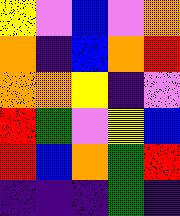[["yellow", "violet", "blue", "violet", "orange"], ["orange", "indigo", "blue", "orange", "red"], ["orange", "orange", "yellow", "indigo", "violet"], ["red", "green", "violet", "yellow", "blue"], ["red", "blue", "orange", "green", "red"], ["indigo", "indigo", "indigo", "green", "indigo"]]